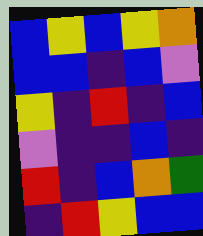[["blue", "yellow", "blue", "yellow", "orange"], ["blue", "blue", "indigo", "blue", "violet"], ["yellow", "indigo", "red", "indigo", "blue"], ["violet", "indigo", "indigo", "blue", "indigo"], ["red", "indigo", "blue", "orange", "green"], ["indigo", "red", "yellow", "blue", "blue"]]